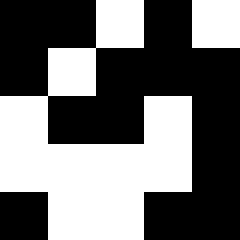[["black", "black", "white", "black", "white"], ["black", "white", "black", "black", "black"], ["white", "black", "black", "white", "black"], ["white", "white", "white", "white", "black"], ["black", "white", "white", "black", "black"]]